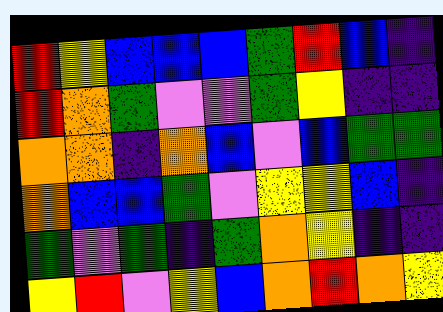[["red", "yellow", "blue", "blue", "blue", "green", "red", "blue", "indigo"], ["red", "orange", "green", "violet", "violet", "green", "yellow", "indigo", "indigo"], ["orange", "orange", "indigo", "orange", "blue", "violet", "blue", "green", "green"], ["orange", "blue", "blue", "green", "violet", "yellow", "yellow", "blue", "indigo"], ["green", "violet", "green", "indigo", "green", "orange", "yellow", "indigo", "indigo"], ["yellow", "red", "violet", "yellow", "blue", "orange", "red", "orange", "yellow"]]